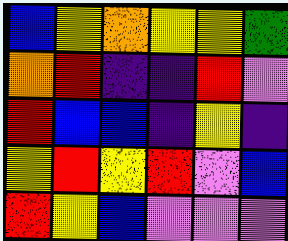[["blue", "yellow", "orange", "yellow", "yellow", "green"], ["orange", "red", "indigo", "indigo", "red", "violet"], ["red", "blue", "blue", "indigo", "yellow", "indigo"], ["yellow", "red", "yellow", "red", "violet", "blue"], ["red", "yellow", "blue", "violet", "violet", "violet"]]